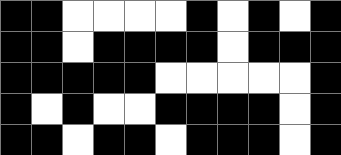[["black", "black", "white", "white", "white", "white", "black", "white", "black", "white", "black"], ["black", "black", "white", "black", "black", "black", "black", "white", "black", "black", "black"], ["black", "black", "black", "black", "black", "white", "white", "white", "white", "white", "black"], ["black", "white", "black", "white", "white", "black", "black", "black", "black", "white", "black"], ["black", "black", "white", "black", "black", "white", "black", "black", "black", "white", "black"]]